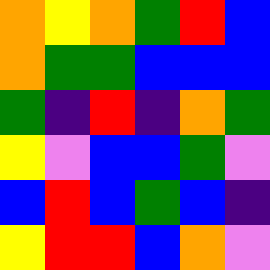[["orange", "yellow", "orange", "green", "red", "blue"], ["orange", "green", "green", "blue", "blue", "blue"], ["green", "indigo", "red", "indigo", "orange", "green"], ["yellow", "violet", "blue", "blue", "green", "violet"], ["blue", "red", "blue", "green", "blue", "indigo"], ["yellow", "red", "red", "blue", "orange", "violet"]]